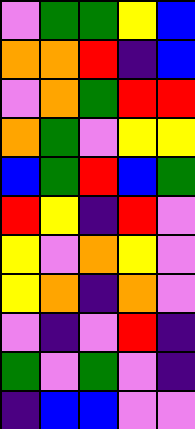[["violet", "green", "green", "yellow", "blue"], ["orange", "orange", "red", "indigo", "blue"], ["violet", "orange", "green", "red", "red"], ["orange", "green", "violet", "yellow", "yellow"], ["blue", "green", "red", "blue", "green"], ["red", "yellow", "indigo", "red", "violet"], ["yellow", "violet", "orange", "yellow", "violet"], ["yellow", "orange", "indigo", "orange", "violet"], ["violet", "indigo", "violet", "red", "indigo"], ["green", "violet", "green", "violet", "indigo"], ["indigo", "blue", "blue", "violet", "violet"]]